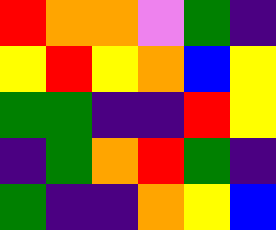[["red", "orange", "orange", "violet", "green", "indigo"], ["yellow", "red", "yellow", "orange", "blue", "yellow"], ["green", "green", "indigo", "indigo", "red", "yellow"], ["indigo", "green", "orange", "red", "green", "indigo"], ["green", "indigo", "indigo", "orange", "yellow", "blue"]]